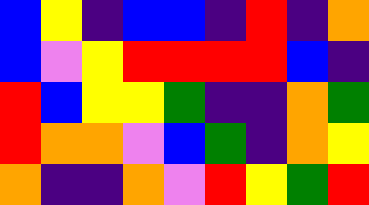[["blue", "yellow", "indigo", "blue", "blue", "indigo", "red", "indigo", "orange"], ["blue", "violet", "yellow", "red", "red", "red", "red", "blue", "indigo"], ["red", "blue", "yellow", "yellow", "green", "indigo", "indigo", "orange", "green"], ["red", "orange", "orange", "violet", "blue", "green", "indigo", "orange", "yellow"], ["orange", "indigo", "indigo", "orange", "violet", "red", "yellow", "green", "red"]]